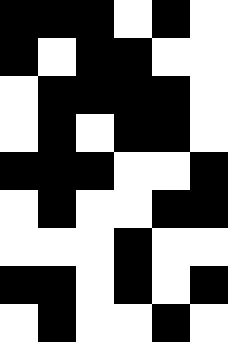[["black", "black", "black", "white", "black", "white"], ["black", "white", "black", "black", "white", "white"], ["white", "black", "black", "black", "black", "white"], ["white", "black", "white", "black", "black", "white"], ["black", "black", "black", "white", "white", "black"], ["white", "black", "white", "white", "black", "black"], ["white", "white", "white", "black", "white", "white"], ["black", "black", "white", "black", "white", "black"], ["white", "black", "white", "white", "black", "white"]]